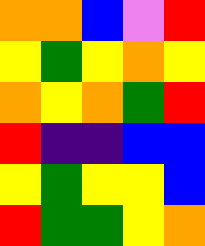[["orange", "orange", "blue", "violet", "red"], ["yellow", "green", "yellow", "orange", "yellow"], ["orange", "yellow", "orange", "green", "red"], ["red", "indigo", "indigo", "blue", "blue"], ["yellow", "green", "yellow", "yellow", "blue"], ["red", "green", "green", "yellow", "orange"]]